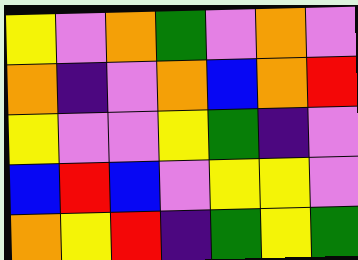[["yellow", "violet", "orange", "green", "violet", "orange", "violet"], ["orange", "indigo", "violet", "orange", "blue", "orange", "red"], ["yellow", "violet", "violet", "yellow", "green", "indigo", "violet"], ["blue", "red", "blue", "violet", "yellow", "yellow", "violet"], ["orange", "yellow", "red", "indigo", "green", "yellow", "green"]]